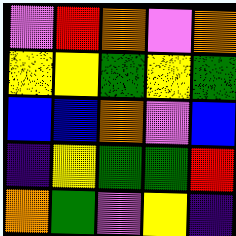[["violet", "red", "orange", "violet", "orange"], ["yellow", "yellow", "green", "yellow", "green"], ["blue", "blue", "orange", "violet", "blue"], ["indigo", "yellow", "green", "green", "red"], ["orange", "green", "violet", "yellow", "indigo"]]